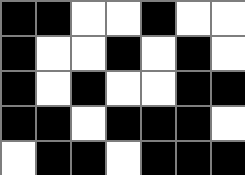[["black", "black", "white", "white", "black", "white", "white"], ["black", "white", "white", "black", "white", "black", "white"], ["black", "white", "black", "white", "white", "black", "black"], ["black", "black", "white", "black", "black", "black", "white"], ["white", "black", "black", "white", "black", "black", "black"]]